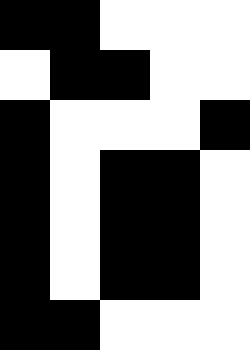[["black", "black", "white", "white", "white"], ["white", "black", "black", "white", "white"], ["black", "white", "white", "white", "black"], ["black", "white", "black", "black", "white"], ["black", "white", "black", "black", "white"], ["black", "white", "black", "black", "white"], ["black", "black", "white", "white", "white"]]